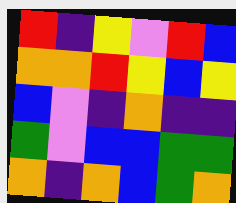[["red", "indigo", "yellow", "violet", "red", "blue"], ["orange", "orange", "red", "yellow", "blue", "yellow"], ["blue", "violet", "indigo", "orange", "indigo", "indigo"], ["green", "violet", "blue", "blue", "green", "green"], ["orange", "indigo", "orange", "blue", "green", "orange"]]